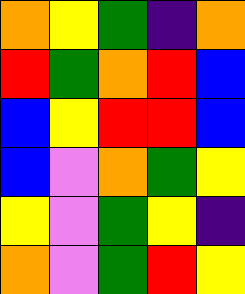[["orange", "yellow", "green", "indigo", "orange"], ["red", "green", "orange", "red", "blue"], ["blue", "yellow", "red", "red", "blue"], ["blue", "violet", "orange", "green", "yellow"], ["yellow", "violet", "green", "yellow", "indigo"], ["orange", "violet", "green", "red", "yellow"]]